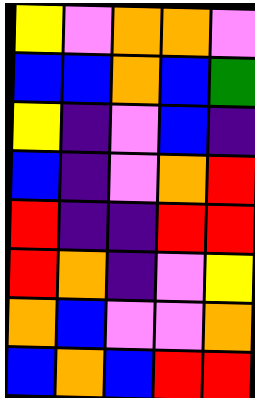[["yellow", "violet", "orange", "orange", "violet"], ["blue", "blue", "orange", "blue", "green"], ["yellow", "indigo", "violet", "blue", "indigo"], ["blue", "indigo", "violet", "orange", "red"], ["red", "indigo", "indigo", "red", "red"], ["red", "orange", "indigo", "violet", "yellow"], ["orange", "blue", "violet", "violet", "orange"], ["blue", "orange", "blue", "red", "red"]]